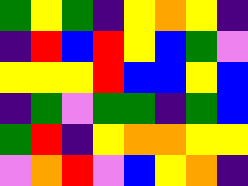[["green", "yellow", "green", "indigo", "yellow", "orange", "yellow", "indigo"], ["indigo", "red", "blue", "red", "yellow", "blue", "green", "violet"], ["yellow", "yellow", "yellow", "red", "blue", "blue", "yellow", "blue"], ["indigo", "green", "violet", "green", "green", "indigo", "green", "blue"], ["green", "red", "indigo", "yellow", "orange", "orange", "yellow", "yellow"], ["violet", "orange", "red", "violet", "blue", "yellow", "orange", "indigo"]]